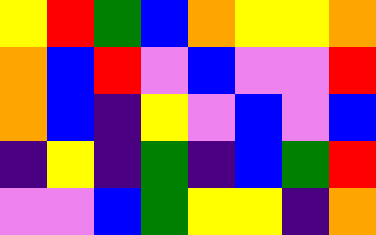[["yellow", "red", "green", "blue", "orange", "yellow", "yellow", "orange"], ["orange", "blue", "red", "violet", "blue", "violet", "violet", "red"], ["orange", "blue", "indigo", "yellow", "violet", "blue", "violet", "blue"], ["indigo", "yellow", "indigo", "green", "indigo", "blue", "green", "red"], ["violet", "violet", "blue", "green", "yellow", "yellow", "indigo", "orange"]]